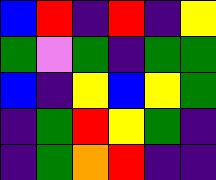[["blue", "red", "indigo", "red", "indigo", "yellow"], ["green", "violet", "green", "indigo", "green", "green"], ["blue", "indigo", "yellow", "blue", "yellow", "green"], ["indigo", "green", "red", "yellow", "green", "indigo"], ["indigo", "green", "orange", "red", "indigo", "indigo"]]